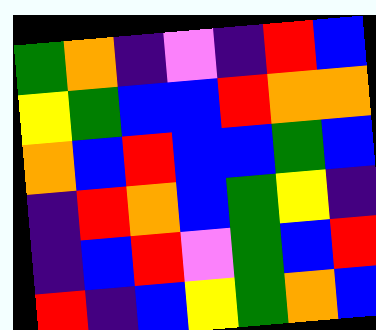[["green", "orange", "indigo", "violet", "indigo", "red", "blue"], ["yellow", "green", "blue", "blue", "red", "orange", "orange"], ["orange", "blue", "red", "blue", "blue", "green", "blue"], ["indigo", "red", "orange", "blue", "green", "yellow", "indigo"], ["indigo", "blue", "red", "violet", "green", "blue", "red"], ["red", "indigo", "blue", "yellow", "green", "orange", "blue"]]